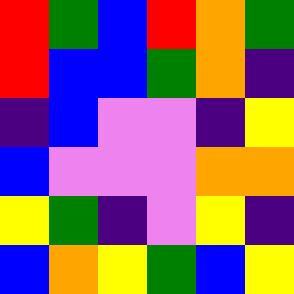[["red", "green", "blue", "red", "orange", "green"], ["red", "blue", "blue", "green", "orange", "indigo"], ["indigo", "blue", "violet", "violet", "indigo", "yellow"], ["blue", "violet", "violet", "violet", "orange", "orange"], ["yellow", "green", "indigo", "violet", "yellow", "indigo"], ["blue", "orange", "yellow", "green", "blue", "yellow"]]